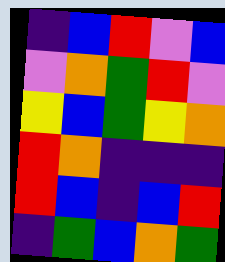[["indigo", "blue", "red", "violet", "blue"], ["violet", "orange", "green", "red", "violet"], ["yellow", "blue", "green", "yellow", "orange"], ["red", "orange", "indigo", "indigo", "indigo"], ["red", "blue", "indigo", "blue", "red"], ["indigo", "green", "blue", "orange", "green"]]